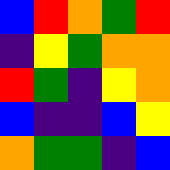[["blue", "red", "orange", "green", "red"], ["indigo", "yellow", "green", "orange", "orange"], ["red", "green", "indigo", "yellow", "orange"], ["blue", "indigo", "indigo", "blue", "yellow"], ["orange", "green", "green", "indigo", "blue"]]